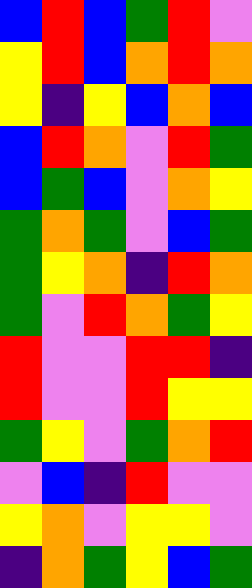[["blue", "red", "blue", "green", "red", "violet"], ["yellow", "red", "blue", "orange", "red", "orange"], ["yellow", "indigo", "yellow", "blue", "orange", "blue"], ["blue", "red", "orange", "violet", "red", "green"], ["blue", "green", "blue", "violet", "orange", "yellow"], ["green", "orange", "green", "violet", "blue", "green"], ["green", "yellow", "orange", "indigo", "red", "orange"], ["green", "violet", "red", "orange", "green", "yellow"], ["red", "violet", "violet", "red", "red", "indigo"], ["red", "violet", "violet", "red", "yellow", "yellow"], ["green", "yellow", "violet", "green", "orange", "red"], ["violet", "blue", "indigo", "red", "violet", "violet"], ["yellow", "orange", "violet", "yellow", "yellow", "violet"], ["indigo", "orange", "green", "yellow", "blue", "green"]]